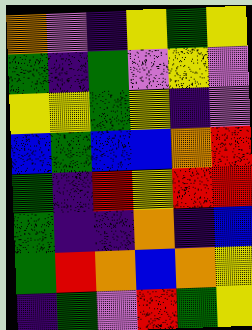[["orange", "violet", "indigo", "yellow", "green", "yellow"], ["green", "indigo", "green", "violet", "yellow", "violet"], ["yellow", "yellow", "green", "yellow", "indigo", "violet"], ["blue", "green", "blue", "blue", "orange", "red"], ["green", "indigo", "red", "yellow", "red", "red"], ["green", "indigo", "indigo", "orange", "indigo", "blue"], ["green", "red", "orange", "blue", "orange", "yellow"], ["indigo", "green", "violet", "red", "green", "yellow"]]